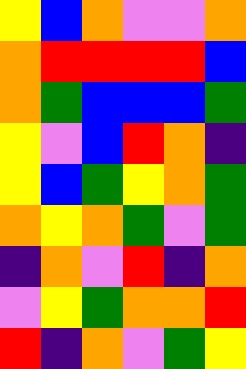[["yellow", "blue", "orange", "violet", "violet", "orange"], ["orange", "red", "red", "red", "red", "blue"], ["orange", "green", "blue", "blue", "blue", "green"], ["yellow", "violet", "blue", "red", "orange", "indigo"], ["yellow", "blue", "green", "yellow", "orange", "green"], ["orange", "yellow", "orange", "green", "violet", "green"], ["indigo", "orange", "violet", "red", "indigo", "orange"], ["violet", "yellow", "green", "orange", "orange", "red"], ["red", "indigo", "orange", "violet", "green", "yellow"]]